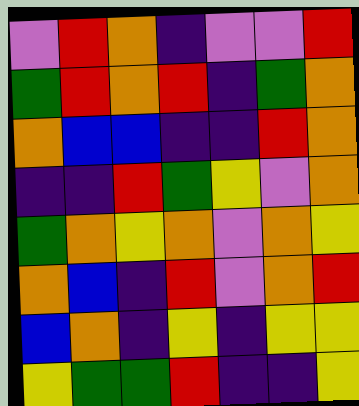[["violet", "red", "orange", "indigo", "violet", "violet", "red"], ["green", "red", "orange", "red", "indigo", "green", "orange"], ["orange", "blue", "blue", "indigo", "indigo", "red", "orange"], ["indigo", "indigo", "red", "green", "yellow", "violet", "orange"], ["green", "orange", "yellow", "orange", "violet", "orange", "yellow"], ["orange", "blue", "indigo", "red", "violet", "orange", "red"], ["blue", "orange", "indigo", "yellow", "indigo", "yellow", "yellow"], ["yellow", "green", "green", "red", "indigo", "indigo", "yellow"]]